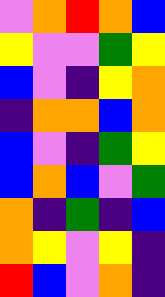[["violet", "orange", "red", "orange", "blue"], ["yellow", "violet", "violet", "green", "yellow"], ["blue", "violet", "indigo", "yellow", "orange"], ["indigo", "orange", "orange", "blue", "orange"], ["blue", "violet", "indigo", "green", "yellow"], ["blue", "orange", "blue", "violet", "green"], ["orange", "indigo", "green", "indigo", "blue"], ["orange", "yellow", "violet", "yellow", "indigo"], ["red", "blue", "violet", "orange", "indigo"]]